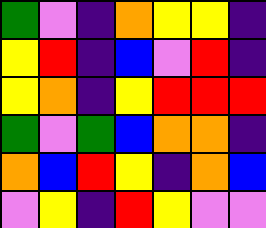[["green", "violet", "indigo", "orange", "yellow", "yellow", "indigo"], ["yellow", "red", "indigo", "blue", "violet", "red", "indigo"], ["yellow", "orange", "indigo", "yellow", "red", "red", "red"], ["green", "violet", "green", "blue", "orange", "orange", "indigo"], ["orange", "blue", "red", "yellow", "indigo", "orange", "blue"], ["violet", "yellow", "indigo", "red", "yellow", "violet", "violet"]]